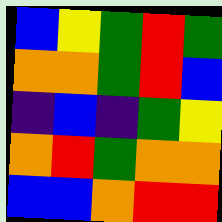[["blue", "yellow", "green", "red", "green"], ["orange", "orange", "green", "red", "blue"], ["indigo", "blue", "indigo", "green", "yellow"], ["orange", "red", "green", "orange", "orange"], ["blue", "blue", "orange", "red", "red"]]